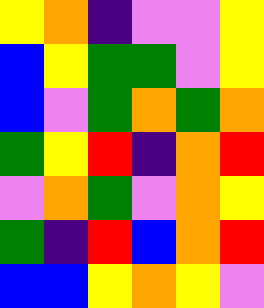[["yellow", "orange", "indigo", "violet", "violet", "yellow"], ["blue", "yellow", "green", "green", "violet", "yellow"], ["blue", "violet", "green", "orange", "green", "orange"], ["green", "yellow", "red", "indigo", "orange", "red"], ["violet", "orange", "green", "violet", "orange", "yellow"], ["green", "indigo", "red", "blue", "orange", "red"], ["blue", "blue", "yellow", "orange", "yellow", "violet"]]